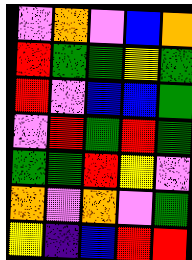[["violet", "orange", "violet", "blue", "orange"], ["red", "green", "green", "yellow", "green"], ["red", "violet", "blue", "blue", "green"], ["violet", "red", "green", "red", "green"], ["green", "green", "red", "yellow", "violet"], ["orange", "violet", "orange", "violet", "green"], ["yellow", "indigo", "blue", "red", "red"]]